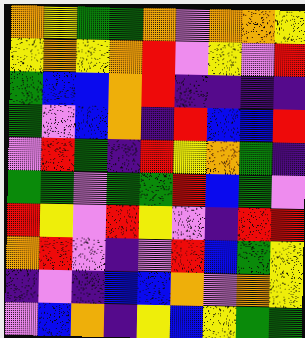[["orange", "yellow", "green", "green", "orange", "violet", "orange", "orange", "yellow"], ["yellow", "orange", "yellow", "orange", "red", "violet", "yellow", "violet", "red"], ["green", "blue", "blue", "orange", "red", "indigo", "indigo", "indigo", "indigo"], ["green", "violet", "blue", "orange", "indigo", "red", "blue", "blue", "red"], ["violet", "red", "green", "indigo", "red", "yellow", "orange", "green", "indigo"], ["green", "green", "violet", "green", "green", "red", "blue", "green", "violet"], ["red", "yellow", "violet", "red", "yellow", "violet", "indigo", "red", "red"], ["orange", "red", "violet", "indigo", "violet", "red", "blue", "green", "yellow"], ["indigo", "violet", "indigo", "blue", "blue", "orange", "violet", "orange", "yellow"], ["violet", "blue", "orange", "indigo", "yellow", "blue", "yellow", "green", "green"]]